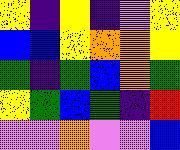[["yellow", "indigo", "yellow", "indigo", "violet", "yellow"], ["blue", "blue", "yellow", "orange", "orange", "yellow"], ["green", "indigo", "green", "blue", "orange", "green"], ["yellow", "green", "blue", "green", "indigo", "red"], ["violet", "violet", "orange", "violet", "violet", "blue"]]